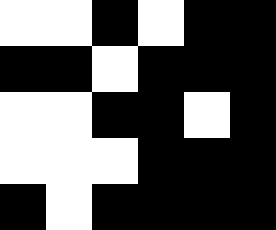[["white", "white", "black", "white", "black", "black"], ["black", "black", "white", "black", "black", "black"], ["white", "white", "black", "black", "white", "black"], ["white", "white", "white", "black", "black", "black"], ["black", "white", "black", "black", "black", "black"]]